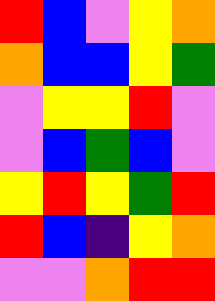[["red", "blue", "violet", "yellow", "orange"], ["orange", "blue", "blue", "yellow", "green"], ["violet", "yellow", "yellow", "red", "violet"], ["violet", "blue", "green", "blue", "violet"], ["yellow", "red", "yellow", "green", "red"], ["red", "blue", "indigo", "yellow", "orange"], ["violet", "violet", "orange", "red", "red"]]